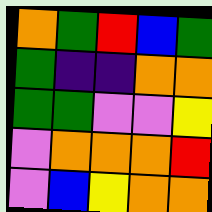[["orange", "green", "red", "blue", "green"], ["green", "indigo", "indigo", "orange", "orange"], ["green", "green", "violet", "violet", "yellow"], ["violet", "orange", "orange", "orange", "red"], ["violet", "blue", "yellow", "orange", "orange"]]